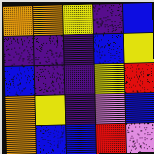[["orange", "orange", "yellow", "indigo", "blue"], ["indigo", "indigo", "indigo", "blue", "yellow"], ["blue", "indigo", "indigo", "yellow", "red"], ["orange", "yellow", "indigo", "violet", "blue"], ["orange", "blue", "blue", "red", "violet"]]